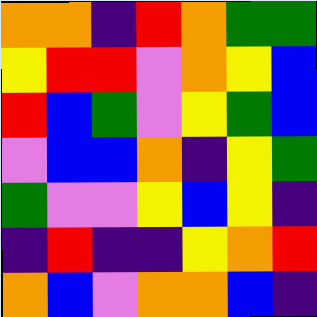[["orange", "orange", "indigo", "red", "orange", "green", "green"], ["yellow", "red", "red", "violet", "orange", "yellow", "blue"], ["red", "blue", "green", "violet", "yellow", "green", "blue"], ["violet", "blue", "blue", "orange", "indigo", "yellow", "green"], ["green", "violet", "violet", "yellow", "blue", "yellow", "indigo"], ["indigo", "red", "indigo", "indigo", "yellow", "orange", "red"], ["orange", "blue", "violet", "orange", "orange", "blue", "indigo"]]